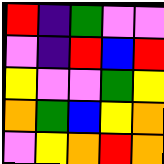[["red", "indigo", "green", "violet", "violet"], ["violet", "indigo", "red", "blue", "red"], ["yellow", "violet", "violet", "green", "yellow"], ["orange", "green", "blue", "yellow", "orange"], ["violet", "yellow", "orange", "red", "orange"]]